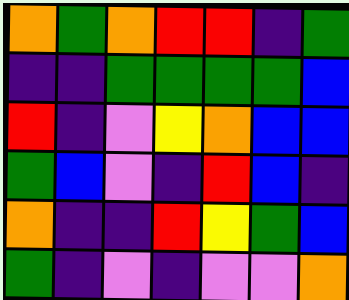[["orange", "green", "orange", "red", "red", "indigo", "green"], ["indigo", "indigo", "green", "green", "green", "green", "blue"], ["red", "indigo", "violet", "yellow", "orange", "blue", "blue"], ["green", "blue", "violet", "indigo", "red", "blue", "indigo"], ["orange", "indigo", "indigo", "red", "yellow", "green", "blue"], ["green", "indigo", "violet", "indigo", "violet", "violet", "orange"]]